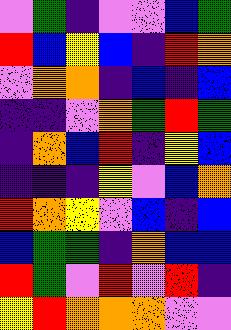[["violet", "green", "indigo", "violet", "violet", "blue", "green"], ["red", "blue", "yellow", "blue", "indigo", "red", "orange"], ["violet", "orange", "orange", "indigo", "blue", "indigo", "blue"], ["indigo", "indigo", "violet", "orange", "green", "red", "green"], ["indigo", "orange", "blue", "red", "indigo", "yellow", "blue"], ["indigo", "indigo", "indigo", "yellow", "violet", "blue", "orange"], ["red", "orange", "yellow", "violet", "blue", "indigo", "blue"], ["blue", "green", "green", "indigo", "orange", "blue", "blue"], ["red", "green", "violet", "red", "violet", "red", "indigo"], ["yellow", "red", "orange", "orange", "orange", "violet", "violet"]]